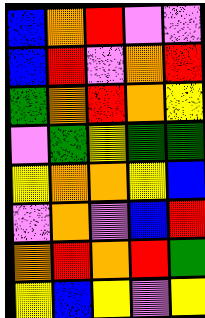[["blue", "orange", "red", "violet", "violet"], ["blue", "red", "violet", "orange", "red"], ["green", "orange", "red", "orange", "yellow"], ["violet", "green", "yellow", "green", "green"], ["yellow", "orange", "orange", "yellow", "blue"], ["violet", "orange", "violet", "blue", "red"], ["orange", "red", "orange", "red", "green"], ["yellow", "blue", "yellow", "violet", "yellow"]]